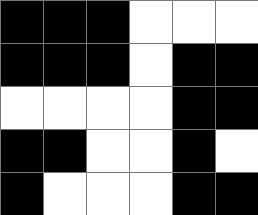[["black", "black", "black", "white", "white", "white"], ["black", "black", "black", "white", "black", "black"], ["white", "white", "white", "white", "black", "black"], ["black", "black", "white", "white", "black", "white"], ["black", "white", "white", "white", "black", "black"]]